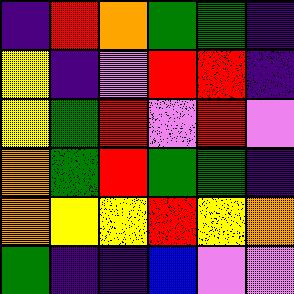[["indigo", "red", "orange", "green", "green", "indigo"], ["yellow", "indigo", "violet", "red", "red", "indigo"], ["yellow", "green", "red", "violet", "red", "violet"], ["orange", "green", "red", "green", "green", "indigo"], ["orange", "yellow", "yellow", "red", "yellow", "orange"], ["green", "indigo", "indigo", "blue", "violet", "violet"]]